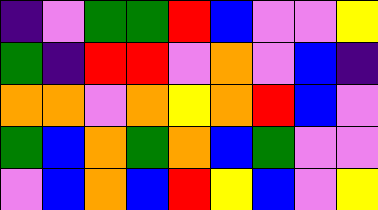[["indigo", "violet", "green", "green", "red", "blue", "violet", "violet", "yellow"], ["green", "indigo", "red", "red", "violet", "orange", "violet", "blue", "indigo"], ["orange", "orange", "violet", "orange", "yellow", "orange", "red", "blue", "violet"], ["green", "blue", "orange", "green", "orange", "blue", "green", "violet", "violet"], ["violet", "blue", "orange", "blue", "red", "yellow", "blue", "violet", "yellow"]]